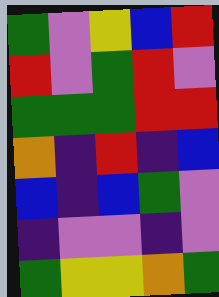[["green", "violet", "yellow", "blue", "red"], ["red", "violet", "green", "red", "violet"], ["green", "green", "green", "red", "red"], ["orange", "indigo", "red", "indigo", "blue"], ["blue", "indigo", "blue", "green", "violet"], ["indigo", "violet", "violet", "indigo", "violet"], ["green", "yellow", "yellow", "orange", "green"]]